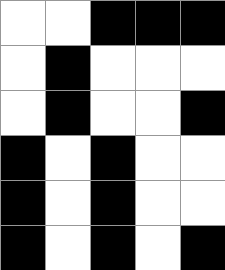[["white", "white", "black", "black", "black"], ["white", "black", "white", "white", "white"], ["white", "black", "white", "white", "black"], ["black", "white", "black", "white", "white"], ["black", "white", "black", "white", "white"], ["black", "white", "black", "white", "black"]]